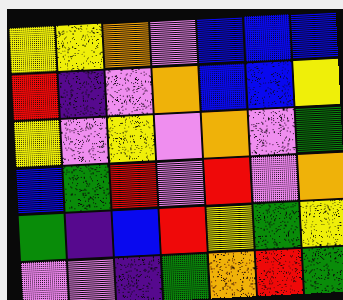[["yellow", "yellow", "orange", "violet", "blue", "blue", "blue"], ["red", "indigo", "violet", "orange", "blue", "blue", "yellow"], ["yellow", "violet", "yellow", "violet", "orange", "violet", "green"], ["blue", "green", "red", "violet", "red", "violet", "orange"], ["green", "indigo", "blue", "red", "yellow", "green", "yellow"], ["violet", "violet", "indigo", "green", "orange", "red", "green"]]